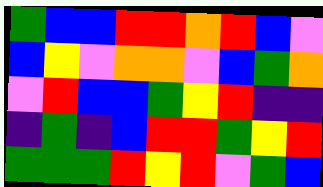[["green", "blue", "blue", "red", "red", "orange", "red", "blue", "violet"], ["blue", "yellow", "violet", "orange", "orange", "violet", "blue", "green", "orange"], ["violet", "red", "blue", "blue", "green", "yellow", "red", "indigo", "indigo"], ["indigo", "green", "indigo", "blue", "red", "red", "green", "yellow", "red"], ["green", "green", "green", "red", "yellow", "red", "violet", "green", "blue"]]